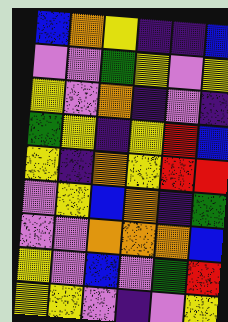[["blue", "orange", "yellow", "indigo", "indigo", "blue"], ["violet", "violet", "green", "yellow", "violet", "yellow"], ["yellow", "violet", "orange", "indigo", "violet", "indigo"], ["green", "yellow", "indigo", "yellow", "red", "blue"], ["yellow", "indigo", "orange", "yellow", "red", "red"], ["violet", "yellow", "blue", "orange", "indigo", "green"], ["violet", "violet", "orange", "orange", "orange", "blue"], ["yellow", "violet", "blue", "violet", "green", "red"], ["yellow", "yellow", "violet", "indigo", "violet", "yellow"]]